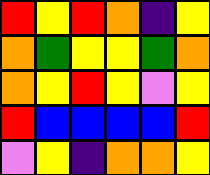[["red", "yellow", "red", "orange", "indigo", "yellow"], ["orange", "green", "yellow", "yellow", "green", "orange"], ["orange", "yellow", "red", "yellow", "violet", "yellow"], ["red", "blue", "blue", "blue", "blue", "red"], ["violet", "yellow", "indigo", "orange", "orange", "yellow"]]